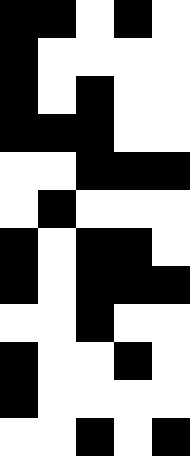[["black", "black", "white", "black", "white"], ["black", "white", "white", "white", "white"], ["black", "white", "black", "white", "white"], ["black", "black", "black", "white", "white"], ["white", "white", "black", "black", "black"], ["white", "black", "white", "white", "white"], ["black", "white", "black", "black", "white"], ["black", "white", "black", "black", "black"], ["white", "white", "black", "white", "white"], ["black", "white", "white", "black", "white"], ["black", "white", "white", "white", "white"], ["white", "white", "black", "white", "black"]]